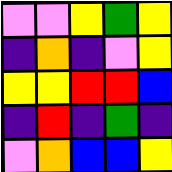[["violet", "violet", "yellow", "green", "yellow"], ["indigo", "orange", "indigo", "violet", "yellow"], ["yellow", "yellow", "red", "red", "blue"], ["indigo", "red", "indigo", "green", "indigo"], ["violet", "orange", "blue", "blue", "yellow"]]